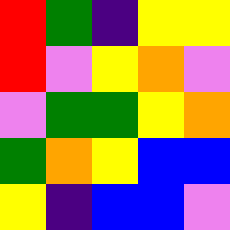[["red", "green", "indigo", "yellow", "yellow"], ["red", "violet", "yellow", "orange", "violet"], ["violet", "green", "green", "yellow", "orange"], ["green", "orange", "yellow", "blue", "blue"], ["yellow", "indigo", "blue", "blue", "violet"]]